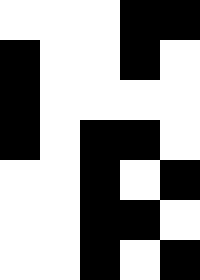[["white", "white", "white", "black", "black"], ["black", "white", "white", "black", "white"], ["black", "white", "white", "white", "white"], ["black", "white", "black", "black", "white"], ["white", "white", "black", "white", "black"], ["white", "white", "black", "black", "white"], ["white", "white", "black", "white", "black"]]